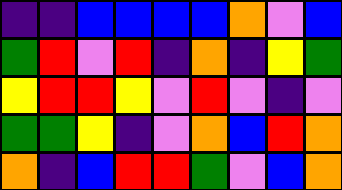[["indigo", "indigo", "blue", "blue", "blue", "blue", "orange", "violet", "blue"], ["green", "red", "violet", "red", "indigo", "orange", "indigo", "yellow", "green"], ["yellow", "red", "red", "yellow", "violet", "red", "violet", "indigo", "violet"], ["green", "green", "yellow", "indigo", "violet", "orange", "blue", "red", "orange"], ["orange", "indigo", "blue", "red", "red", "green", "violet", "blue", "orange"]]